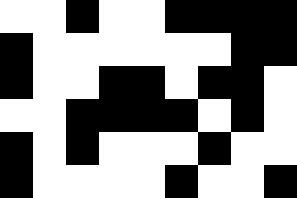[["white", "white", "black", "white", "white", "black", "black", "black", "black"], ["black", "white", "white", "white", "white", "white", "white", "black", "black"], ["black", "white", "white", "black", "black", "white", "black", "black", "white"], ["white", "white", "black", "black", "black", "black", "white", "black", "white"], ["black", "white", "black", "white", "white", "white", "black", "white", "white"], ["black", "white", "white", "white", "white", "black", "white", "white", "black"]]